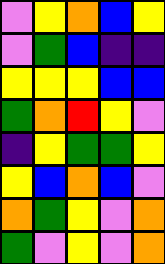[["violet", "yellow", "orange", "blue", "yellow"], ["violet", "green", "blue", "indigo", "indigo"], ["yellow", "yellow", "yellow", "blue", "blue"], ["green", "orange", "red", "yellow", "violet"], ["indigo", "yellow", "green", "green", "yellow"], ["yellow", "blue", "orange", "blue", "violet"], ["orange", "green", "yellow", "violet", "orange"], ["green", "violet", "yellow", "violet", "orange"]]